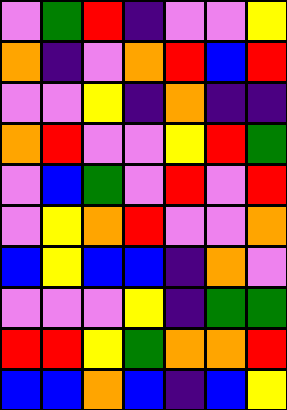[["violet", "green", "red", "indigo", "violet", "violet", "yellow"], ["orange", "indigo", "violet", "orange", "red", "blue", "red"], ["violet", "violet", "yellow", "indigo", "orange", "indigo", "indigo"], ["orange", "red", "violet", "violet", "yellow", "red", "green"], ["violet", "blue", "green", "violet", "red", "violet", "red"], ["violet", "yellow", "orange", "red", "violet", "violet", "orange"], ["blue", "yellow", "blue", "blue", "indigo", "orange", "violet"], ["violet", "violet", "violet", "yellow", "indigo", "green", "green"], ["red", "red", "yellow", "green", "orange", "orange", "red"], ["blue", "blue", "orange", "blue", "indigo", "blue", "yellow"]]